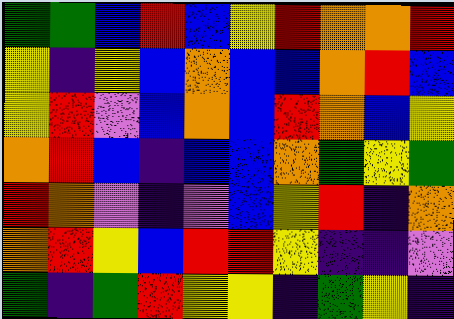[["green", "green", "blue", "red", "blue", "yellow", "red", "orange", "orange", "red"], ["yellow", "indigo", "yellow", "blue", "orange", "blue", "blue", "orange", "red", "blue"], ["yellow", "red", "violet", "blue", "orange", "blue", "red", "orange", "blue", "yellow"], ["orange", "red", "blue", "indigo", "blue", "blue", "orange", "green", "yellow", "green"], ["red", "orange", "violet", "indigo", "violet", "blue", "yellow", "red", "indigo", "orange"], ["orange", "red", "yellow", "blue", "red", "red", "yellow", "indigo", "indigo", "violet"], ["green", "indigo", "green", "red", "yellow", "yellow", "indigo", "green", "yellow", "indigo"]]